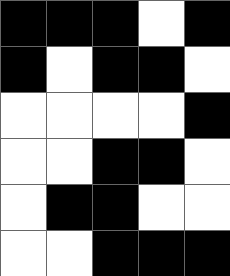[["black", "black", "black", "white", "black"], ["black", "white", "black", "black", "white"], ["white", "white", "white", "white", "black"], ["white", "white", "black", "black", "white"], ["white", "black", "black", "white", "white"], ["white", "white", "black", "black", "black"]]